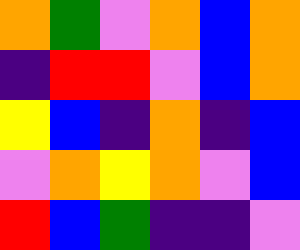[["orange", "green", "violet", "orange", "blue", "orange"], ["indigo", "red", "red", "violet", "blue", "orange"], ["yellow", "blue", "indigo", "orange", "indigo", "blue"], ["violet", "orange", "yellow", "orange", "violet", "blue"], ["red", "blue", "green", "indigo", "indigo", "violet"]]